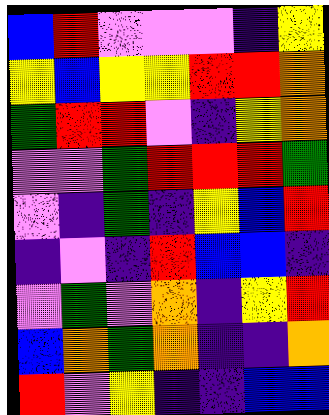[["blue", "red", "violet", "violet", "violet", "indigo", "yellow"], ["yellow", "blue", "yellow", "yellow", "red", "red", "orange"], ["green", "red", "red", "violet", "indigo", "yellow", "orange"], ["violet", "violet", "green", "red", "red", "red", "green"], ["violet", "indigo", "green", "indigo", "yellow", "blue", "red"], ["indigo", "violet", "indigo", "red", "blue", "blue", "indigo"], ["violet", "green", "violet", "orange", "indigo", "yellow", "red"], ["blue", "orange", "green", "orange", "indigo", "indigo", "orange"], ["red", "violet", "yellow", "indigo", "indigo", "blue", "blue"]]